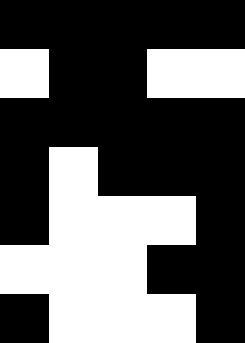[["black", "black", "black", "black", "black"], ["white", "black", "black", "white", "white"], ["black", "black", "black", "black", "black"], ["black", "white", "black", "black", "black"], ["black", "white", "white", "white", "black"], ["white", "white", "white", "black", "black"], ["black", "white", "white", "white", "black"]]